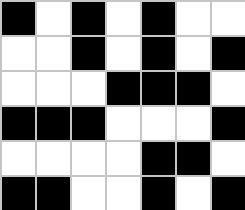[["black", "white", "black", "white", "black", "white", "white"], ["white", "white", "black", "white", "black", "white", "black"], ["white", "white", "white", "black", "black", "black", "white"], ["black", "black", "black", "white", "white", "white", "black"], ["white", "white", "white", "white", "black", "black", "white"], ["black", "black", "white", "white", "black", "white", "black"]]